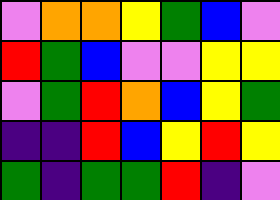[["violet", "orange", "orange", "yellow", "green", "blue", "violet"], ["red", "green", "blue", "violet", "violet", "yellow", "yellow"], ["violet", "green", "red", "orange", "blue", "yellow", "green"], ["indigo", "indigo", "red", "blue", "yellow", "red", "yellow"], ["green", "indigo", "green", "green", "red", "indigo", "violet"]]